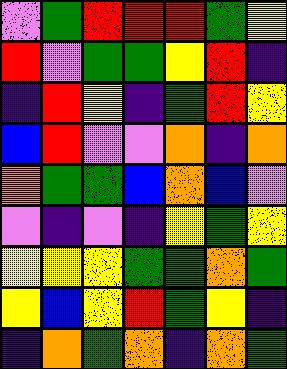[["violet", "green", "red", "red", "red", "green", "yellow"], ["red", "violet", "green", "green", "yellow", "red", "indigo"], ["indigo", "red", "yellow", "indigo", "green", "red", "yellow"], ["blue", "red", "violet", "violet", "orange", "indigo", "orange"], ["orange", "green", "green", "blue", "orange", "blue", "violet"], ["violet", "indigo", "violet", "indigo", "yellow", "green", "yellow"], ["yellow", "yellow", "yellow", "green", "green", "orange", "green"], ["yellow", "blue", "yellow", "red", "green", "yellow", "indigo"], ["indigo", "orange", "green", "orange", "indigo", "orange", "green"]]